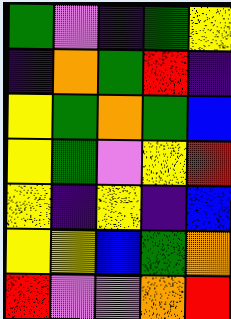[["green", "violet", "indigo", "green", "yellow"], ["indigo", "orange", "green", "red", "indigo"], ["yellow", "green", "orange", "green", "blue"], ["yellow", "green", "violet", "yellow", "red"], ["yellow", "indigo", "yellow", "indigo", "blue"], ["yellow", "yellow", "blue", "green", "orange"], ["red", "violet", "violet", "orange", "red"]]